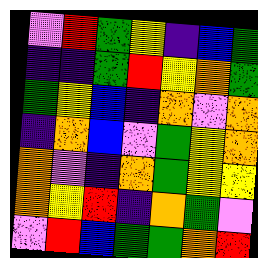[["violet", "red", "green", "yellow", "indigo", "blue", "green"], ["indigo", "indigo", "green", "red", "yellow", "orange", "green"], ["green", "yellow", "blue", "indigo", "orange", "violet", "orange"], ["indigo", "orange", "blue", "violet", "green", "yellow", "orange"], ["orange", "violet", "indigo", "orange", "green", "yellow", "yellow"], ["orange", "yellow", "red", "indigo", "orange", "green", "violet"], ["violet", "red", "blue", "green", "green", "orange", "red"]]